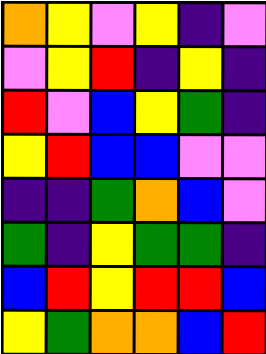[["orange", "yellow", "violet", "yellow", "indigo", "violet"], ["violet", "yellow", "red", "indigo", "yellow", "indigo"], ["red", "violet", "blue", "yellow", "green", "indigo"], ["yellow", "red", "blue", "blue", "violet", "violet"], ["indigo", "indigo", "green", "orange", "blue", "violet"], ["green", "indigo", "yellow", "green", "green", "indigo"], ["blue", "red", "yellow", "red", "red", "blue"], ["yellow", "green", "orange", "orange", "blue", "red"]]